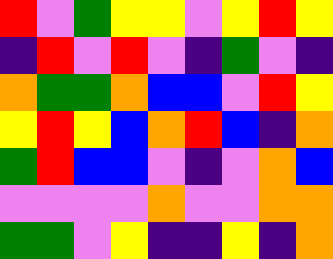[["red", "violet", "green", "yellow", "yellow", "violet", "yellow", "red", "yellow"], ["indigo", "red", "violet", "red", "violet", "indigo", "green", "violet", "indigo"], ["orange", "green", "green", "orange", "blue", "blue", "violet", "red", "yellow"], ["yellow", "red", "yellow", "blue", "orange", "red", "blue", "indigo", "orange"], ["green", "red", "blue", "blue", "violet", "indigo", "violet", "orange", "blue"], ["violet", "violet", "violet", "violet", "orange", "violet", "violet", "orange", "orange"], ["green", "green", "violet", "yellow", "indigo", "indigo", "yellow", "indigo", "orange"]]